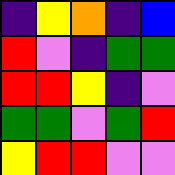[["indigo", "yellow", "orange", "indigo", "blue"], ["red", "violet", "indigo", "green", "green"], ["red", "red", "yellow", "indigo", "violet"], ["green", "green", "violet", "green", "red"], ["yellow", "red", "red", "violet", "violet"]]